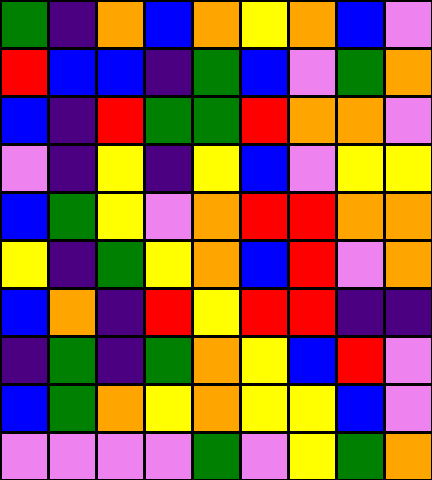[["green", "indigo", "orange", "blue", "orange", "yellow", "orange", "blue", "violet"], ["red", "blue", "blue", "indigo", "green", "blue", "violet", "green", "orange"], ["blue", "indigo", "red", "green", "green", "red", "orange", "orange", "violet"], ["violet", "indigo", "yellow", "indigo", "yellow", "blue", "violet", "yellow", "yellow"], ["blue", "green", "yellow", "violet", "orange", "red", "red", "orange", "orange"], ["yellow", "indigo", "green", "yellow", "orange", "blue", "red", "violet", "orange"], ["blue", "orange", "indigo", "red", "yellow", "red", "red", "indigo", "indigo"], ["indigo", "green", "indigo", "green", "orange", "yellow", "blue", "red", "violet"], ["blue", "green", "orange", "yellow", "orange", "yellow", "yellow", "blue", "violet"], ["violet", "violet", "violet", "violet", "green", "violet", "yellow", "green", "orange"]]